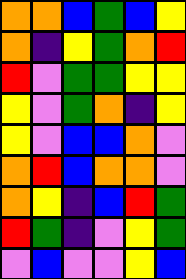[["orange", "orange", "blue", "green", "blue", "yellow"], ["orange", "indigo", "yellow", "green", "orange", "red"], ["red", "violet", "green", "green", "yellow", "yellow"], ["yellow", "violet", "green", "orange", "indigo", "yellow"], ["yellow", "violet", "blue", "blue", "orange", "violet"], ["orange", "red", "blue", "orange", "orange", "violet"], ["orange", "yellow", "indigo", "blue", "red", "green"], ["red", "green", "indigo", "violet", "yellow", "green"], ["violet", "blue", "violet", "violet", "yellow", "blue"]]